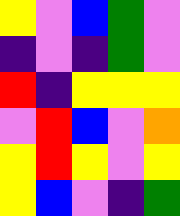[["yellow", "violet", "blue", "green", "violet"], ["indigo", "violet", "indigo", "green", "violet"], ["red", "indigo", "yellow", "yellow", "yellow"], ["violet", "red", "blue", "violet", "orange"], ["yellow", "red", "yellow", "violet", "yellow"], ["yellow", "blue", "violet", "indigo", "green"]]